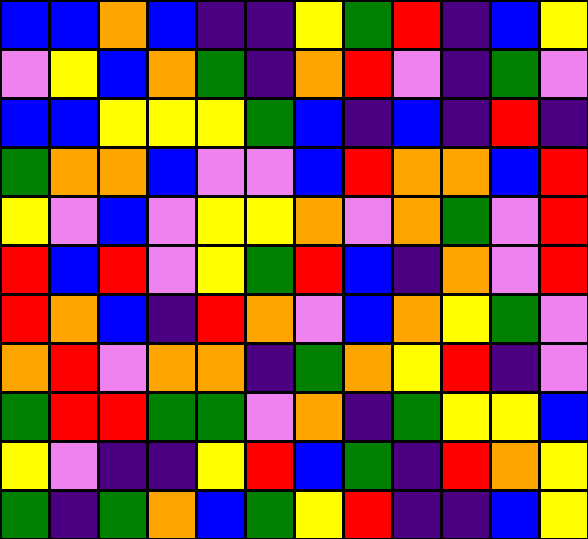[["blue", "blue", "orange", "blue", "indigo", "indigo", "yellow", "green", "red", "indigo", "blue", "yellow"], ["violet", "yellow", "blue", "orange", "green", "indigo", "orange", "red", "violet", "indigo", "green", "violet"], ["blue", "blue", "yellow", "yellow", "yellow", "green", "blue", "indigo", "blue", "indigo", "red", "indigo"], ["green", "orange", "orange", "blue", "violet", "violet", "blue", "red", "orange", "orange", "blue", "red"], ["yellow", "violet", "blue", "violet", "yellow", "yellow", "orange", "violet", "orange", "green", "violet", "red"], ["red", "blue", "red", "violet", "yellow", "green", "red", "blue", "indigo", "orange", "violet", "red"], ["red", "orange", "blue", "indigo", "red", "orange", "violet", "blue", "orange", "yellow", "green", "violet"], ["orange", "red", "violet", "orange", "orange", "indigo", "green", "orange", "yellow", "red", "indigo", "violet"], ["green", "red", "red", "green", "green", "violet", "orange", "indigo", "green", "yellow", "yellow", "blue"], ["yellow", "violet", "indigo", "indigo", "yellow", "red", "blue", "green", "indigo", "red", "orange", "yellow"], ["green", "indigo", "green", "orange", "blue", "green", "yellow", "red", "indigo", "indigo", "blue", "yellow"]]